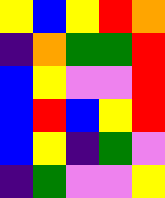[["yellow", "blue", "yellow", "red", "orange"], ["indigo", "orange", "green", "green", "red"], ["blue", "yellow", "violet", "violet", "red"], ["blue", "red", "blue", "yellow", "red"], ["blue", "yellow", "indigo", "green", "violet"], ["indigo", "green", "violet", "violet", "yellow"]]